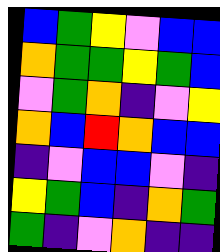[["blue", "green", "yellow", "violet", "blue", "blue"], ["orange", "green", "green", "yellow", "green", "blue"], ["violet", "green", "orange", "indigo", "violet", "yellow"], ["orange", "blue", "red", "orange", "blue", "blue"], ["indigo", "violet", "blue", "blue", "violet", "indigo"], ["yellow", "green", "blue", "indigo", "orange", "green"], ["green", "indigo", "violet", "orange", "indigo", "indigo"]]